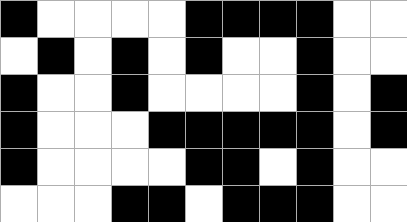[["black", "white", "white", "white", "white", "black", "black", "black", "black", "white", "white"], ["white", "black", "white", "black", "white", "black", "white", "white", "black", "white", "white"], ["black", "white", "white", "black", "white", "white", "white", "white", "black", "white", "black"], ["black", "white", "white", "white", "black", "black", "black", "black", "black", "white", "black"], ["black", "white", "white", "white", "white", "black", "black", "white", "black", "white", "white"], ["white", "white", "white", "black", "black", "white", "black", "black", "black", "white", "white"]]